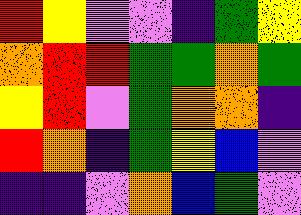[["red", "yellow", "violet", "violet", "indigo", "green", "yellow"], ["orange", "red", "red", "green", "green", "orange", "green"], ["yellow", "red", "violet", "green", "orange", "orange", "indigo"], ["red", "orange", "indigo", "green", "yellow", "blue", "violet"], ["indigo", "indigo", "violet", "orange", "blue", "green", "violet"]]